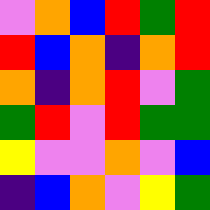[["violet", "orange", "blue", "red", "green", "red"], ["red", "blue", "orange", "indigo", "orange", "red"], ["orange", "indigo", "orange", "red", "violet", "green"], ["green", "red", "violet", "red", "green", "green"], ["yellow", "violet", "violet", "orange", "violet", "blue"], ["indigo", "blue", "orange", "violet", "yellow", "green"]]